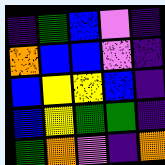[["indigo", "green", "blue", "violet", "indigo"], ["orange", "blue", "blue", "violet", "indigo"], ["blue", "yellow", "yellow", "blue", "indigo"], ["blue", "yellow", "green", "green", "indigo"], ["green", "orange", "violet", "indigo", "orange"]]